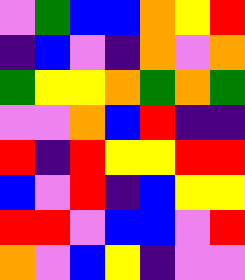[["violet", "green", "blue", "blue", "orange", "yellow", "red"], ["indigo", "blue", "violet", "indigo", "orange", "violet", "orange"], ["green", "yellow", "yellow", "orange", "green", "orange", "green"], ["violet", "violet", "orange", "blue", "red", "indigo", "indigo"], ["red", "indigo", "red", "yellow", "yellow", "red", "red"], ["blue", "violet", "red", "indigo", "blue", "yellow", "yellow"], ["red", "red", "violet", "blue", "blue", "violet", "red"], ["orange", "violet", "blue", "yellow", "indigo", "violet", "violet"]]